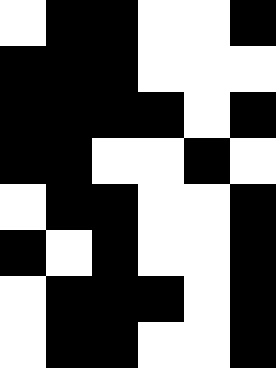[["white", "black", "black", "white", "white", "black"], ["black", "black", "black", "white", "white", "white"], ["black", "black", "black", "black", "white", "black"], ["black", "black", "white", "white", "black", "white"], ["white", "black", "black", "white", "white", "black"], ["black", "white", "black", "white", "white", "black"], ["white", "black", "black", "black", "white", "black"], ["white", "black", "black", "white", "white", "black"]]